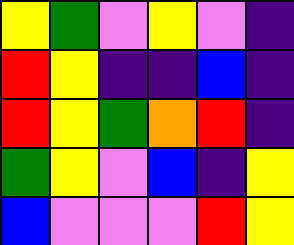[["yellow", "green", "violet", "yellow", "violet", "indigo"], ["red", "yellow", "indigo", "indigo", "blue", "indigo"], ["red", "yellow", "green", "orange", "red", "indigo"], ["green", "yellow", "violet", "blue", "indigo", "yellow"], ["blue", "violet", "violet", "violet", "red", "yellow"]]